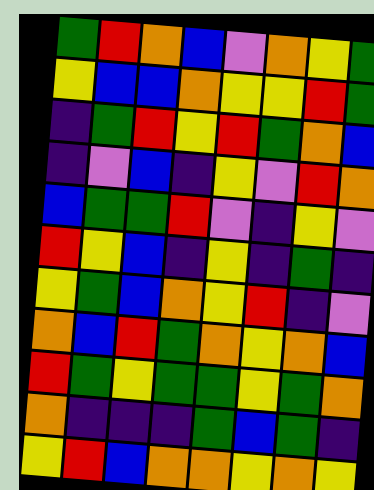[["green", "red", "orange", "blue", "violet", "orange", "yellow", "green"], ["yellow", "blue", "blue", "orange", "yellow", "yellow", "red", "green"], ["indigo", "green", "red", "yellow", "red", "green", "orange", "blue"], ["indigo", "violet", "blue", "indigo", "yellow", "violet", "red", "orange"], ["blue", "green", "green", "red", "violet", "indigo", "yellow", "violet"], ["red", "yellow", "blue", "indigo", "yellow", "indigo", "green", "indigo"], ["yellow", "green", "blue", "orange", "yellow", "red", "indigo", "violet"], ["orange", "blue", "red", "green", "orange", "yellow", "orange", "blue"], ["red", "green", "yellow", "green", "green", "yellow", "green", "orange"], ["orange", "indigo", "indigo", "indigo", "green", "blue", "green", "indigo"], ["yellow", "red", "blue", "orange", "orange", "yellow", "orange", "yellow"]]